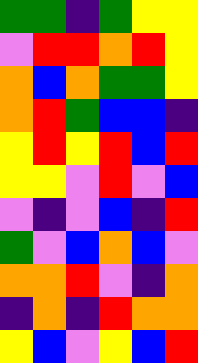[["green", "green", "indigo", "green", "yellow", "yellow"], ["violet", "red", "red", "orange", "red", "yellow"], ["orange", "blue", "orange", "green", "green", "yellow"], ["orange", "red", "green", "blue", "blue", "indigo"], ["yellow", "red", "yellow", "red", "blue", "red"], ["yellow", "yellow", "violet", "red", "violet", "blue"], ["violet", "indigo", "violet", "blue", "indigo", "red"], ["green", "violet", "blue", "orange", "blue", "violet"], ["orange", "orange", "red", "violet", "indigo", "orange"], ["indigo", "orange", "indigo", "red", "orange", "orange"], ["yellow", "blue", "violet", "yellow", "blue", "red"]]